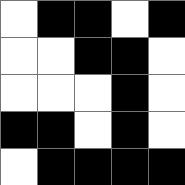[["white", "black", "black", "white", "black"], ["white", "white", "black", "black", "white"], ["white", "white", "white", "black", "white"], ["black", "black", "white", "black", "white"], ["white", "black", "black", "black", "black"]]